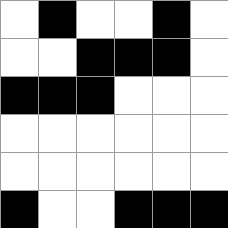[["white", "black", "white", "white", "black", "white"], ["white", "white", "black", "black", "black", "white"], ["black", "black", "black", "white", "white", "white"], ["white", "white", "white", "white", "white", "white"], ["white", "white", "white", "white", "white", "white"], ["black", "white", "white", "black", "black", "black"]]